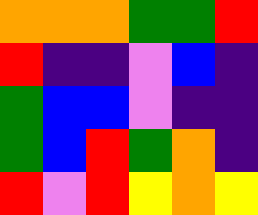[["orange", "orange", "orange", "green", "green", "red"], ["red", "indigo", "indigo", "violet", "blue", "indigo"], ["green", "blue", "blue", "violet", "indigo", "indigo"], ["green", "blue", "red", "green", "orange", "indigo"], ["red", "violet", "red", "yellow", "orange", "yellow"]]